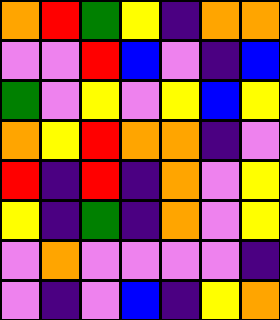[["orange", "red", "green", "yellow", "indigo", "orange", "orange"], ["violet", "violet", "red", "blue", "violet", "indigo", "blue"], ["green", "violet", "yellow", "violet", "yellow", "blue", "yellow"], ["orange", "yellow", "red", "orange", "orange", "indigo", "violet"], ["red", "indigo", "red", "indigo", "orange", "violet", "yellow"], ["yellow", "indigo", "green", "indigo", "orange", "violet", "yellow"], ["violet", "orange", "violet", "violet", "violet", "violet", "indigo"], ["violet", "indigo", "violet", "blue", "indigo", "yellow", "orange"]]